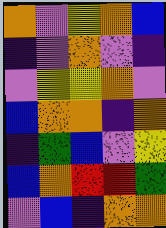[["orange", "violet", "yellow", "orange", "blue"], ["indigo", "violet", "orange", "violet", "indigo"], ["violet", "yellow", "yellow", "orange", "violet"], ["blue", "orange", "orange", "indigo", "orange"], ["indigo", "green", "blue", "violet", "yellow"], ["blue", "orange", "red", "red", "green"], ["violet", "blue", "indigo", "orange", "orange"]]